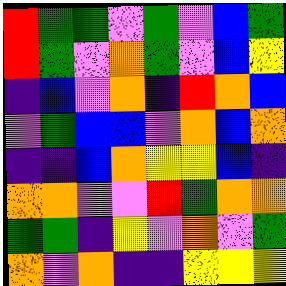[["red", "green", "green", "violet", "green", "violet", "blue", "green"], ["red", "green", "violet", "orange", "green", "violet", "blue", "yellow"], ["indigo", "blue", "violet", "orange", "indigo", "red", "orange", "blue"], ["violet", "green", "blue", "blue", "violet", "orange", "blue", "orange"], ["indigo", "indigo", "blue", "orange", "yellow", "yellow", "blue", "indigo"], ["orange", "orange", "violet", "violet", "red", "green", "orange", "orange"], ["green", "green", "indigo", "yellow", "violet", "orange", "violet", "green"], ["orange", "violet", "orange", "indigo", "indigo", "yellow", "yellow", "yellow"]]